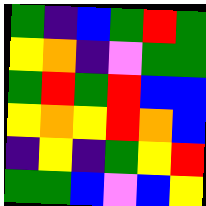[["green", "indigo", "blue", "green", "red", "green"], ["yellow", "orange", "indigo", "violet", "green", "green"], ["green", "red", "green", "red", "blue", "blue"], ["yellow", "orange", "yellow", "red", "orange", "blue"], ["indigo", "yellow", "indigo", "green", "yellow", "red"], ["green", "green", "blue", "violet", "blue", "yellow"]]